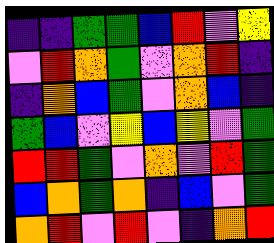[["indigo", "indigo", "green", "green", "blue", "red", "violet", "yellow"], ["violet", "red", "orange", "green", "violet", "orange", "red", "indigo"], ["indigo", "orange", "blue", "green", "violet", "orange", "blue", "indigo"], ["green", "blue", "violet", "yellow", "blue", "yellow", "violet", "green"], ["red", "red", "green", "violet", "orange", "violet", "red", "green"], ["blue", "orange", "green", "orange", "indigo", "blue", "violet", "green"], ["orange", "red", "violet", "red", "violet", "indigo", "orange", "red"]]